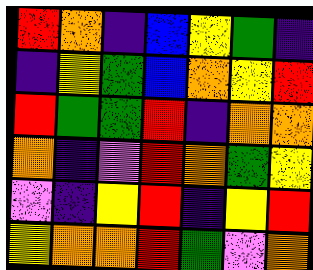[["red", "orange", "indigo", "blue", "yellow", "green", "indigo"], ["indigo", "yellow", "green", "blue", "orange", "yellow", "red"], ["red", "green", "green", "red", "indigo", "orange", "orange"], ["orange", "indigo", "violet", "red", "orange", "green", "yellow"], ["violet", "indigo", "yellow", "red", "indigo", "yellow", "red"], ["yellow", "orange", "orange", "red", "green", "violet", "orange"]]